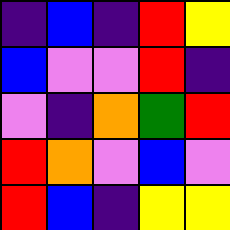[["indigo", "blue", "indigo", "red", "yellow"], ["blue", "violet", "violet", "red", "indigo"], ["violet", "indigo", "orange", "green", "red"], ["red", "orange", "violet", "blue", "violet"], ["red", "blue", "indigo", "yellow", "yellow"]]